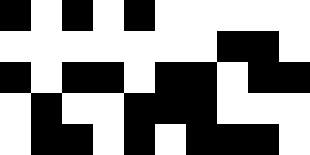[["black", "white", "black", "white", "black", "white", "white", "white", "white", "white"], ["white", "white", "white", "white", "white", "white", "white", "black", "black", "white"], ["black", "white", "black", "black", "white", "black", "black", "white", "black", "black"], ["white", "black", "white", "white", "black", "black", "black", "white", "white", "white"], ["white", "black", "black", "white", "black", "white", "black", "black", "black", "white"]]